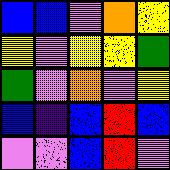[["blue", "blue", "violet", "orange", "yellow"], ["yellow", "violet", "yellow", "yellow", "green"], ["green", "violet", "orange", "violet", "yellow"], ["blue", "indigo", "blue", "red", "blue"], ["violet", "violet", "blue", "red", "violet"]]